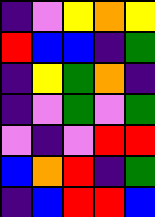[["indigo", "violet", "yellow", "orange", "yellow"], ["red", "blue", "blue", "indigo", "green"], ["indigo", "yellow", "green", "orange", "indigo"], ["indigo", "violet", "green", "violet", "green"], ["violet", "indigo", "violet", "red", "red"], ["blue", "orange", "red", "indigo", "green"], ["indigo", "blue", "red", "red", "blue"]]